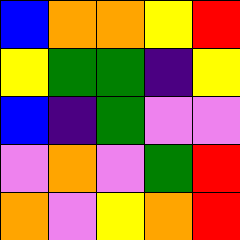[["blue", "orange", "orange", "yellow", "red"], ["yellow", "green", "green", "indigo", "yellow"], ["blue", "indigo", "green", "violet", "violet"], ["violet", "orange", "violet", "green", "red"], ["orange", "violet", "yellow", "orange", "red"]]